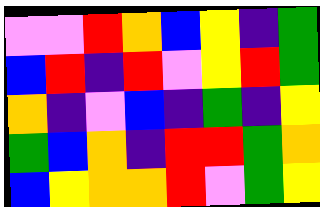[["violet", "violet", "red", "orange", "blue", "yellow", "indigo", "green"], ["blue", "red", "indigo", "red", "violet", "yellow", "red", "green"], ["orange", "indigo", "violet", "blue", "indigo", "green", "indigo", "yellow"], ["green", "blue", "orange", "indigo", "red", "red", "green", "orange"], ["blue", "yellow", "orange", "orange", "red", "violet", "green", "yellow"]]